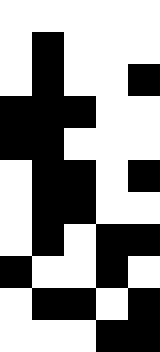[["white", "white", "white", "white", "white"], ["white", "black", "white", "white", "white"], ["white", "black", "white", "white", "black"], ["black", "black", "black", "white", "white"], ["black", "black", "white", "white", "white"], ["white", "black", "black", "white", "black"], ["white", "black", "black", "white", "white"], ["white", "black", "white", "black", "black"], ["black", "white", "white", "black", "white"], ["white", "black", "black", "white", "black"], ["white", "white", "white", "black", "black"]]